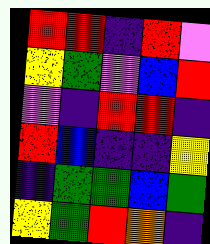[["red", "red", "indigo", "red", "violet"], ["yellow", "green", "violet", "blue", "red"], ["violet", "indigo", "red", "red", "indigo"], ["red", "blue", "indigo", "indigo", "yellow"], ["indigo", "green", "green", "blue", "green"], ["yellow", "green", "red", "orange", "indigo"]]